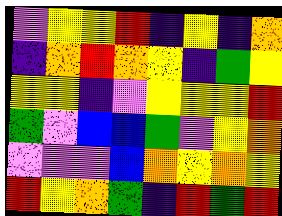[["violet", "yellow", "yellow", "red", "indigo", "yellow", "indigo", "orange"], ["indigo", "orange", "red", "orange", "yellow", "indigo", "green", "yellow"], ["yellow", "yellow", "indigo", "violet", "yellow", "yellow", "yellow", "red"], ["green", "violet", "blue", "blue", "green", "violet", "yellow", "orange"], ["violet", "violet", "violet", "blue", "orange", "yellow", "orange", "yellow"], ["red", "yellow", "orange", "green", "indigo", "red", "green", "red"]]